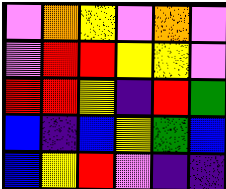[["violet", "orange", "yellow", "violet", "orange", "violet"], ["violet", "red", "red", "yellow", "yellow", "violet"], ["red", "red", "yellow", "indigo", "red", "green"], ["blue", "indigo", "blue", "yellow", "green", "blue"], ["blue", "yellow", "red", "violet", "indigo", "indigo"]]